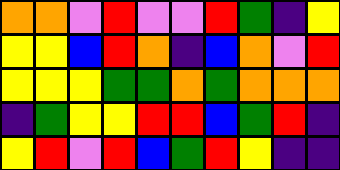[["orange", "orange", "violet", "red", "violet", "violet", "red", "green", "indigo", "yellow"], ["yellow", "yellow", "blue", "red", "orange", "indigo", "blue", "orange", "violet", "red"], ["yellow", "yellow", "yellow", "green", "green", "orange", "green", "orange", "orange", "orange"], ["indigo", "green", "yellow", "yellow", "red", "red", "blue", "green", "red", "indigo"], ["yellow", "red", "violet", "red", "blue", "green", "red", "yellow", "indigo", "indigo"]]